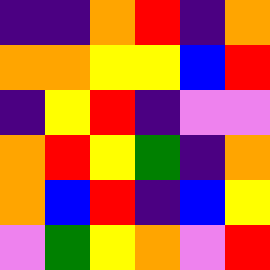[["indigo", "indigo", "orange", "red", "indigo", "orange"], ["orange", "orange", "yellow", "yellow", "blue", "red"], ["indigo", "yellow", "red", "indigo", "violet", "violet"], ["orange", "red", "yellow", "green", "indigo", "orange"], ["orange", "blue", "red", "indigo", "blue", "yellow"], ["violet", "green", "yellow", "orange", "violet", "red"]]